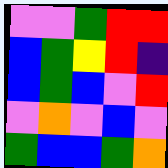[["violet", "violet", "green", "red", "red"], ["blue", "green", "yellow", "red", "indigo"], ["blue", "green", "blue", "violet", "red"], ["violet", "orange", "violet", "blue", "violet"], ["green", "blue", "blue", "green", "orange"]]